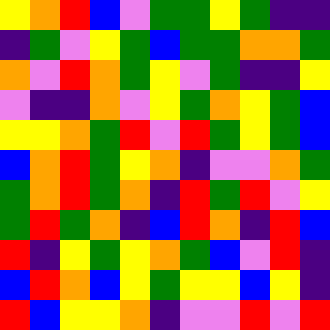[["yellow", "orange", "red", "blue", "violet", "green", "green", "yellow", "green", "indigo", "indigo"], ["indigo", "green", "violet", "yellow", "green", "blue", "green", "green", "orange", "orange", "green"], ["orange", "violet", "red", "orange", "green", "yellow", "violet", "green", "indigo", "indigo", "yellow"], ["violet", "indigo", "indigo", "orange", "violet", "yellow", "green", "orange", "yellow", "green", "blue"], ["yellow", "yellow", "orange", "green", "red", "violet", "red", "green", "yellow", "green", "blue"], ["blue", "orange", "red", "green", "yellow", "orange", "indigo", "violet", "violet", "orange", "green"], ["green", "orange", "red", "green", "orange", "indigo", "red", "green", "red", "violet", "yellow"], ["green", "red", "green", "orange", "indigo", "blue", "red", "orange", "indigo", "red", "blue"], ["red", "indigo", "yellow", "green", "yellow", "orange", "green", "blue", "violet", "red", "indigo"], ["blue", "red", "orange", "blue", "yellow", "green", "yellow", "yellow", "blue", "yellow", "indigo"], ["red", "blue", "yellow", "yellow", "orange", "indigo", "violet", "violet", "red", "violet", "red"]]